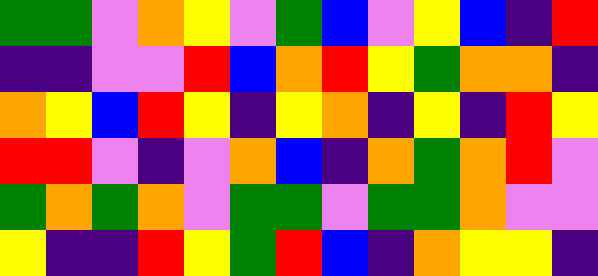[["green", "green", "violet", "orange", "yellow", "violet", "green", "blue", "violet", "yellow", "blue", "indigo", "red"], ["indigo", "indigo", "violet", "violet", "red", "blue", "orange", "red", "yellow", "green", "orange", "orange", "indigo"], ["orange", "yellow", "blue", "red", "yellow", "indigo", "yellow", "orange", "indigo", "yellow", "indigo", "red", "yellow"], ["red", "red", "violet", "indigo", "violet", "orange", "blue", "indigo", "orange", "green", "orange", "red", "violet"], ["green", "orange", "green", "orange", "violet", "green", "green", "violet", "green", "green", "orange", "violet", "violet"], ["yellow", "indigo", "indigo", "red", "yellow", "green", "red", "blue", "indigo", "orange", "yellow", "yellow", "indigo"]]